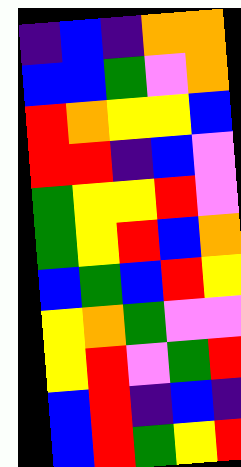[["indigo", "blue", "indigo", "orange", "orange"], ["blue", "blue", "green", "violet", "orange"], ["red", "orange", "yellow", "yellow", "blue"], ["red", "red", "indigo", "blue", "violet"], ["green", "yellow", "yellow", "red", "violet"], ["green", "yellow", "red", "blue", "orange"], ["blue", "green", "blue", "red", "yellow"], ["yellow", "orange", "green", "violet", "violet"], ["yellow", "red", "violet", "green", "red"], ["blue", "red", "indigo", "blue", "indigo"], ["blue", "red", "green", "yellow", "red"]]